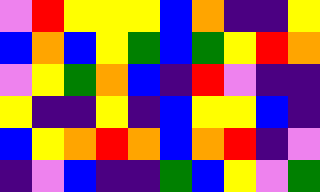[["violet", "red", "yellow", "yellow", "yellow", "blue", "orange", "indigo", "indigo", "yellow"], ["blue", "orange", "blue", "yellow", "green", "blue", "green", "yellow", "red", "orange"], ["violet", "yellow", "green", "orange", "blue", "indigo", "red", "violet", "indigo", "indigo"], ["yellow", "indigo", "indigo", "yellow", "indigo", "blue", "yellow", "yellow", "blue", "indigo"], ["blue", "yellow", "orange", "red", "orange", "blue", "orange", "red", "indigo", "violet"], ["indigo", "violet", "blue", "indigo", "indigo", "green", "blue", "yellow", "violet", "green"]]